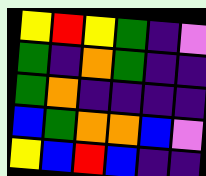[["yellow", "red", "yellow", "green", "indigo", "violet"], ["green", "indigo", "orange", "green", "indigo", "indigo"], ["green", "orange", "indigo", "indigo", "indigo", "indigo"], ["blue", "green", "orange", "orange", "blue", "violet"], ["yellow", "blue", "red", "blue", "indigo", "indigo"]]